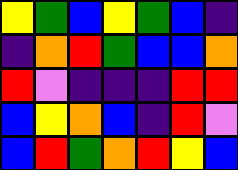[["yellow", "green", "blue", "yellow", "green", "blue", "indigo"], ["indigo", "orange", "red", "green", "blue", "blue", "orange"], ["red", "violet", "indigo", "indigo", "indigo", "red", "red"], ["blue", "yellow", "orange", "blue", "indigo", "red", "violet"], ["blue", "red", "green", "orange", "red", "yellow", "blue"]]